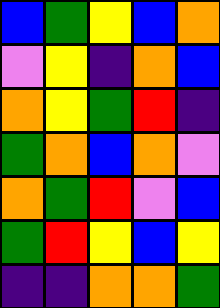[["blue", "green", "yellow", "blue", "orange"], ["violet", "yellow", "indigo", "orange", "blue"], ["orange", "yellow", "green", "red", "indigo"], ["green", "orange", "blue", "orange", "violet"], ["orange", "green", "red", "violet", "blue"], ["green", "red", "yellow", "blue", "yellow"], ["indigo", "indigo", "orange", "orange", "green"]]